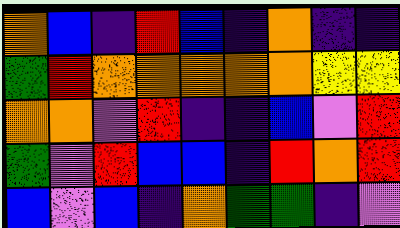[["orange", "blue", "indigo", "red", "blue", "indigo", "orange", "indigo", "indigo"], ["green", "red", "orange", "orange", "orange", "orange", "orange", "yellow", "yellow"], ["orange", "orange", "violet", "red", "indigo", "indigo", "blue", "violet", "red"], ["green", "violet", "red", "blue", "blue", "indigo", "red", "orange", "red"], ["blue", "violet", "blue", "indigo", "orange", "green", "green", "indigo", "violet"]]